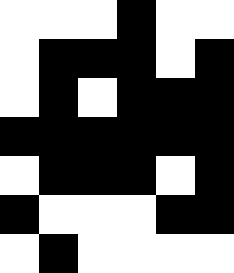[["white", "white", "white", "black", "white", "white"], ["white", "black", "black", "black", "white", "black"], ["white", "black", "white", "black", "black", "black"], ["black", "black", "black", "black", "black", "black"], ["white", "black", "black", "black", "white", "black"], ["black", "white", "white", "white", "black", "black"], ["white", "black", "white", "white", "white", "white"]]